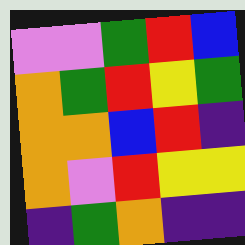[["violet", "violet", "green", "red", "blue"], ["orange", "green", "red", "yellow", "green"], ["orange", "orange", "blue", "red", "indigo"], ["orange", "violet", "red", "yellow", "yellow"], ["indigo", "green", "orange", "indigo", "indigo"]]